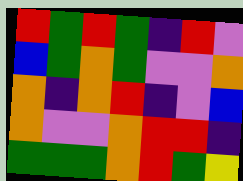[["red", "green", "red", "green", "indigo", "red", "violet"], ["blue", "green", "orange", "green", "violet", "violet", "orange"], ["orange", "indigo", "orange", "red", "indigo", "violet", "blue"], ["orange", "violet", "violet", "orange", "red", "red", "indigo"], ["green", "green", "green", "orange", "red", "green", "yellow"]]